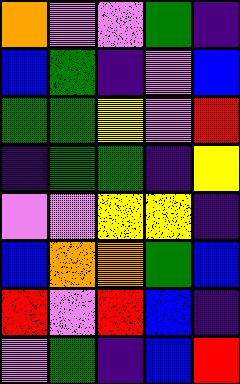[["orange", "violet", "violet", "green", "indigo"], ["blue", "green", "indigo", "violet", "blue"], ["green", "green", "yellow", "violet", "red"], ["indigo", "green", "green", "indigo", "yellow"], ["violet", "violet", "yellow", "yellow", "indigo"], ["blue", "orange", "orange", "green", "blue"], ["red", "violet", "red", "blue", "indigo"], ["violet", "green", "indigo", "blue", "red"]]